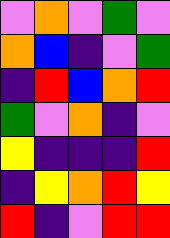[["violet", "orange", "violet", "green", "violet"], ["orange", "blue", "indigo", "violet", "green"], ["indigo", "red", "blue", "orange", "red"], ["green", "violet", "orange", "indigo", "violet"], ["yellow", "indigo", "indigo", "indigo", "red"], ["indigo", "yellow", "orange", "red", "yellow"], ["red", "indigo", "violet", "red", "red"]]